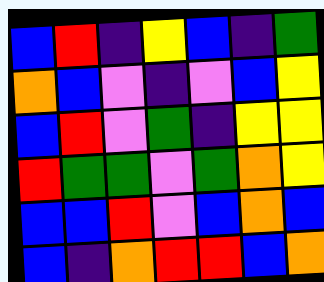[["blue", "red", "indigo", "yellow", "blue", "indigo", "green"], ["orange", "blue", "violet", "indigo", "violet", "blue", "yellow"], ["blue", "red", "violet", "green", "indigo", "yellow", "yellow"], ["red", "green", "green", "violet", "green", "orange", "yellow"], ["blue", "blue", "red", "violet", "blue", "orange", "blue"], ["blue", "indigo", "orange", "red", "red", "blue", "orange"]]